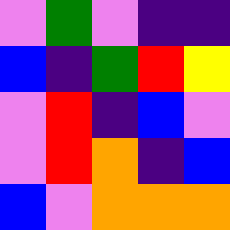[["violet", "green", "violet", "indigo", "indigo"], ["blue", "indigo", "green", "red", "yellow"], ["violet", "red", "indigo", "blue", "violet"], ["violet", "red", "orange", "indigo", "blue"], ["blue", "violet", "orange", "orange", "orange"]]